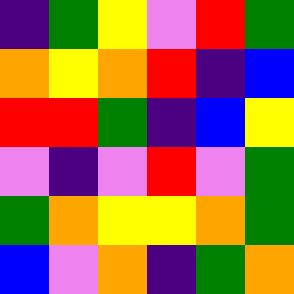[["indigo", "green", "yellow", "violet", "red", "green"], ["orange", "yellow", "orange", "red", "indigo", "blue"], ["red", "red", "green", "indigo", "blue", "yellow"], ["violet", "indigo", "violet", "red", "violet", "green"], ["green", "orange", "yellow", "yellow", "orange", "green"], ["blue", "violet", "orange", "indigo", "green", "orange"]]